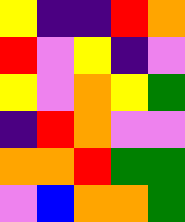[["yellow", "indigo", "indigo", "red", "orange"], ["red", "violet", "yellow", "indigo", "violet"], ["yellow", "violet", "orange", "yellow", "green"], ["indigo", "red", "orange", "violet", "violet"], ["orange", "orange", "red", "green", "green"], ["violet", "blue", "orange", "orange", "green"]]